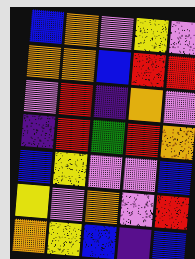[["blue", "orange", "violet", "yellow", "violet"], ["orange", "orange", "blue", "red", "red"], ["violet", "red", "indigo", "orange", "violet"], ["indigo", "red", "green", "red", "orange"], ["blue", "yellow", "violet", "violet", "blue"], ["yellow", "violet", "orange", "violet", "red"], ["orange", "yellow", "blue", "indigo", "blue"]]